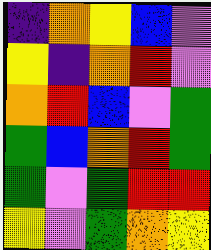[["indigo", "orange", "yellow", "blue", "violet"], ["yellow", "indigo", "orange", "red", "violet"], ["orange", "red", "blue", "violet", "green"], ["green", "blue", "orange", "red", "green"], ["green", "violet", "green", "red", "red"], ["yellow", "violet", "green", "orange", "yellow"]]